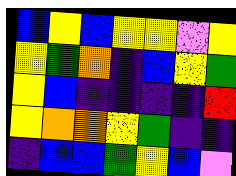[["blue", "yellow", "blue", "yellow", "yellow", "violet", "yellow"], ["yellow", "green", "orange", "indigo", "blue", "yellow", "green"], ["yellow", "blue", "indigo", "indigo", "indigo", "indigo", "red"], ["yellow", "orange", "orange", "yellow", "green", "indigo", "indigo"], ["indigo", "blue", "blue", "green", "yellow", "blue", "violet"]]